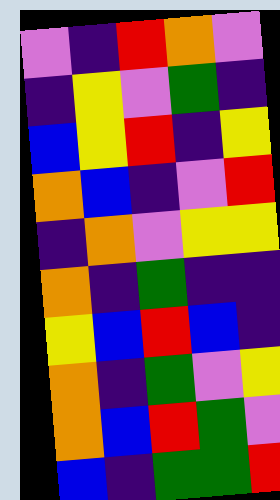[["violet", "indigo", "red", "orange", "violet"], ["indigo", "yellow", "violet", "green", "indigo"], ["blue", "yellow", "red", "indigo", "yellow"], ["orange", "blue", "indigo", "violet", "red"], ["indigo", "orange", "violet", "yellow", "yellow"], ["orange", "indigo", "green", "indigo", "indigo"], ["yellow", "blue", "red", "blue", "indigo"], ["orange", "indigo", "green", "violet", "yellow"], ["orange", "blue", "red", "green", "violet"], ["blue", "indigo", "green", "green", "red"]]